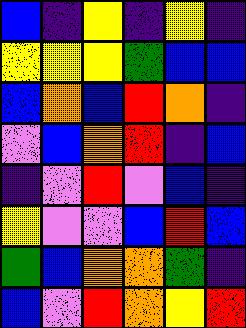[["blue", "indigo", "yellow", "indigo", "yellow", "indigo"], ["yellow", "yellow", "yellow", "green", "blue", "blue"], ["blue", "orange", "blue", "red", "orange", "indigo"], ["violet", "blue", "orange", "red", "indigo", "blue"], ["indigo", "violet", "red", "violet", "blue", "indigo"], ["yellow", "violet", "violet", "blue", "red", "blue"], ["green", "blue", "orange", "orange", "green", "indigo"], ["blue", "violet", "red", "orange", "yellow", "red"]]